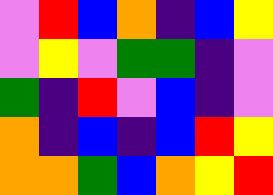[["violet", "red", "blue", "orange", "indigo", "blue", "yellow"], ["violet", "yellow", "violet", "green", "green", "indigo", "violet"], ["green", "indigo", "red", "violet", "blue", "indigo", "violet"], ["orange", "indigo", "blue", "indigo", "blue", "red", "yellow"], ["orange", "orange", "green", "blue", "orange", "yellow", "red"]]